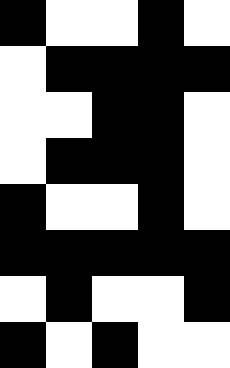[["black", "white", "white", "black", "white"], ["white", "black", "black", "black", "black"], ["white", "white", "black", "black", "white"], ["white", "black", "black", "black", "white"], ["black", "white", "white", "black", "white"], ["black", "black", "black", "black", "black"], ["white", "black", "white", "white", "black"], ["black", "white", "black", "white", "white"]]